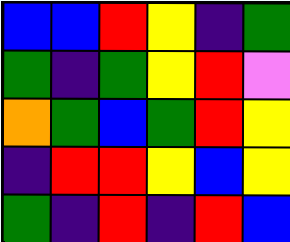[["blue", "blue", "red", "yellow", "indigo", "green"], ["green", "indigo", "green", "yellow", "red", "violet"], ["orange", "green", "blue", "green", "red", "yellow"], ["indigo", "red", "red", "yellow", "blue", "yellow"], ["green", "indigo", "red", "indigo", "red", "blue"]]